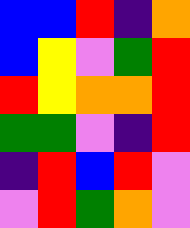[["blue", "blue", "red", "indigo", "orange"], ["blue", "yellow", "violet", "green", "red"], ["red", "yellow", "orange", "orange", "red"], ["green", "green", "violet", "indigo", "red"], ["indigo", "red", "blue", "red", "violet"], ["violet", "red", "green", "orange", "violet"]]